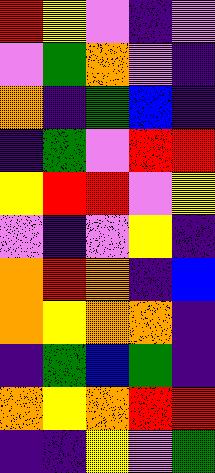[["red", "yellow", "violet", "indigo", "violet"], ["violet", "green", "orange", "violet", "indigo"], ["orange", "indigo", "green", "blue", "indigo"], ["indigo", "green", "violet", "red", "red"], ["yellow", "red", "red", "violet", "yellow"], ["violet", "indigo", "violet", "yellow", "indigo"], ["orange", "red", "orange", "indigo", "blue"], ["orange", "yellow", "orange", "orange", "indigo"], ["indigo", "green", "blue", "green", "indigo"], ["orange", "yellow", "orange", "red", "red"], ["indigo", "indigo", "yellow", "violet", "green"]]